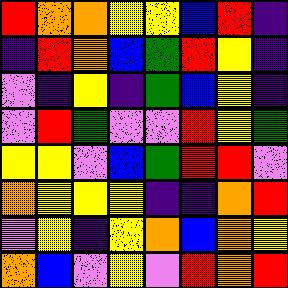[["red", "orange", "orange", "yellow", "yellow", "blue", "red", "indigo"], ["indigo", "red", "orange", "blue", "green", "red", "yellow", "indigo"], ["violet", "indigo", "yellow", "indigo", "green", "blue", "yellow", "indigo"], ["violet", "red", "green", "violet", "violet", "red", "yellow", "green"], ["yellow", "yellow", "violet", "blue", "green", "red", "red", "violet"], ["orange", "yellow", "yellow", "yellow", "indigo", "indigo", "orange", "red"], ["violet", "yellow", "indigo", "yellow", "orange", "blue", "orange", "yellow"], ["orange", "blue", "violet", "yellow", "violet", "red", "orange", "red"]]